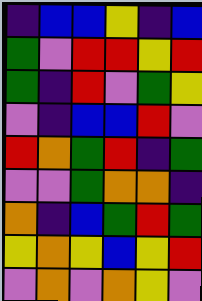[["indigo", "blue", "blue", "yellow", "indigo", "blue"], ["green", "violet", "red", "red", "yellow", "red"], ["green", "indigo", "red", "violet", "green", "yellow"], ["violet", "indigo", "blue", "blue", "red", "violet"], ["red", "orange", "green", "red", "indigo", "green"], ["violet", "violet", "green", "orange", "orange", "indigo"], ["orange", "indigo", "blue", "green", "red", "green"], ["yellow", "orange", "yellow", "blue", "yellow", "red"], ["violet", "orange", "violet", "orange", "yellow", "violet"]]